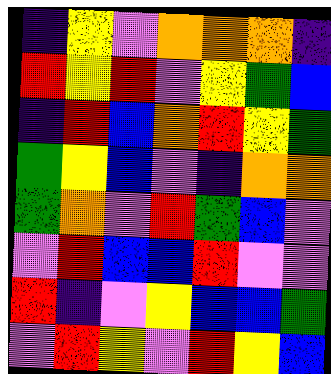[["indigo", "yellow", "violet", "orange", "orange", "orange", "indigo"], ["red", "yellow", "red", "violet", "yellow", "green", "blue"], ["indigo", "red", "blue", "orange", "red", "yellow", "green"], ["green", "yellow", "blue", "violet", "indigo", "orange", "orange"], ["green", "orange", "violet", "red", "green", "blue", "violet"], ["violet", "red", "blue", "blue", "red", "violet", "violet"], ["red", "indigo", "violet", "yellow", "blue", "blue", "green"], ["violet", "red", "yellow", "violet", "red", "yellow", "blue"]]